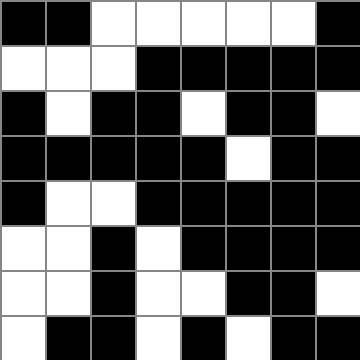[["black", "black", "white", "white", "white", "white", "white", "black"], ["white", "white", "white", "black", "black", "black", "black", "black"], ["black", "white", "black", "black", "white", "black", "black", "white"], ["black", "black", "black", "black", "black", "white", "black", "black"], ["black", "white", "white", "black", "black", "black", "black", "black"], ["white", "white", "black", "white", "black", "black", "black", "black"], ["white", "white", "black", "white", "white", "black", "black", "white"], ["white", "black", "black", "white", "black", "white", "black", "black"]]